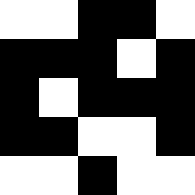[["white", "white", "black", "black", "white"], ["black", "black", "black", "white", "black"], ["black", "white", "black", "black", "black"], ["black", "black", "white", "white", "black"], ["white", "white", "black", "white", "white"]]